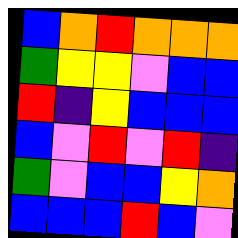[["blue", "orange", "red", "orange", "orange", "orange"], ["green", "yellow", "yellow", "violet", "blue", "blue"], ["red", "indigo", "yellow", "blue", "blue", "blue"], ["blue", "violet", "red", "violet", "red", "indigo"], ["green", "violet", "blue", "blue", "yellow", "orange"], ["blue", "blue", "blue", "red", "blue", "violet"]]